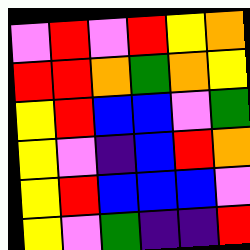[["violet", "red", "violet", "red", "yellow", "orange"], ["red", "red", "orange", "green", "orange", "yellow"], ["yellow", "red", "blue", "blue", "violet", "green"], ["yellow", "violet", "indigo", "blue", "red", "orange"], ["yellow", "red", "blue", "blue", "blue", "violet"], ["yellow", "violet", "green", "indigo", "indigo", "red"]]